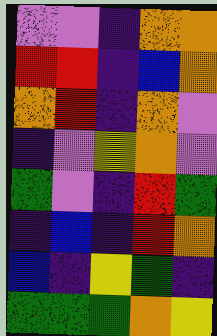[["violet", "violet", "indigo", "orange", "orange"], ["red", "red", "indigo", "blue", "orange"], ["orange", "red", "indigo", "orange", "violet"], ["indigo", "violet", "yellow", "orange", "violet"], ["green", "violet", "indigo", "red", "green"], ["indigo", "blue", "indigo", "red", "orange"], ["blue", "indigo", "yellow", "green", "indigo"], ["green", "green", "green", "orange", "yellow"]]